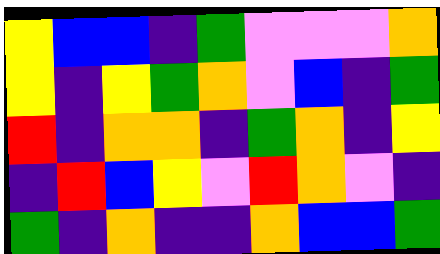[["yellow", "blue", "blue", "indigo", "green", "violet", "violet", "violet", "orange"], ["yellow", "indigo", "yellow", "green", "orange", "violet", "blue", "indigo", "green"], ["red", "indigo", "orange", "orange", "indigo", "green", "orange", "indigo", "yellow"], ["indigo", "red", "blue", "yellow", "violet", "red", "orange", "violet", "indigo"], ["green", "indigo", "orange", "indigo", "indigo", "orange", "blue", "blue", "green"]]